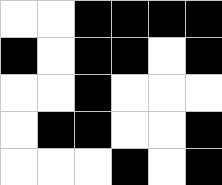[["white", "white", "black", "black", "black", "black"], ["black", "white", "black", "black", "white", "black"], ["white", "white", "black", "white", "white", "white"], ["white", "black", "black", "white", "white", "black"], ["white", "white", "white", "black", "white", "black"]]